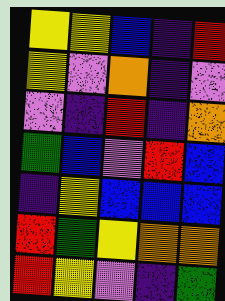[["yellow", "yellow", "blue", "indigo", "red"], ["yellow", "violet", "orange", "indigo", "violet"], ["violet", "indigo", "red", "indigo", "orange"], ["green", "blue", "violet", "red", "blue"], ["indigo", "yellow", "blue", "blue", "blue"], ["red", "green", "yellow", "orange", "orange"], ["red", "yellow", "violet", "indigo", "green"]]